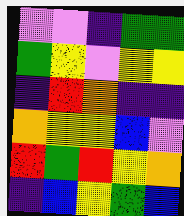[["violet", "violet", "indigo", "green", "green"], ["green", "yellow", "violet", "yellow", "yellow"], ["indigo", "red", "orange", "indigo", "indigo"], ["orange", "yellow", "yellow", "blue", "violet"], ["red", "green", "red", "yellow", "orange"], ["indigo", "blue", "yellow", "green", "blue"]]